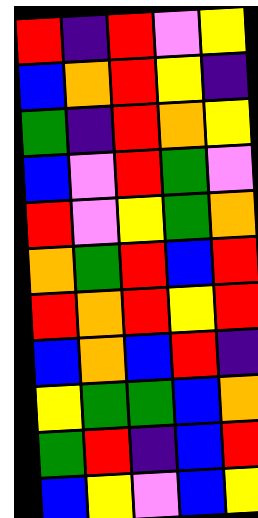[["red", "indigo", "red", "violet", "yellow"], ["blue", "orange", "red", "yellow", "indigo"], ["green", "indigo", "red", "orange", "yellow"], ["blue", "violet", "red", "green", "violet"], ["red", "violet", "yellow", "green", "orange"], ["orange", "green", "red", "blue", "red"], ["red", "orange", "red", "yellow", "red"], ["blue", "orange", "blue", "red", "indigo"], ["yellow", "green", "green", "blue", "orange"], ["green", "red", "indigo", "blue", "red"], ["blue", "yellow", "violet", "blue", "yellow"]]